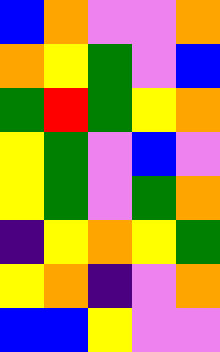[["blue", "orange", "violet", "violet", "orange"], ["orange", "yellow", "green", "violet", "blue"], ["green", "red", "green", "yellow", "orange"], ["yellow", "green", "violet", "blue", "violet"], ["yellow", "green", "violet", "green", "orange"], ["indigo", "yellow", "orange", "yellow", "green"], ["yellow", "orange", "indigo", "violet", "orange"], ["blue", "blue", "yellow", "violet", "violet"]]